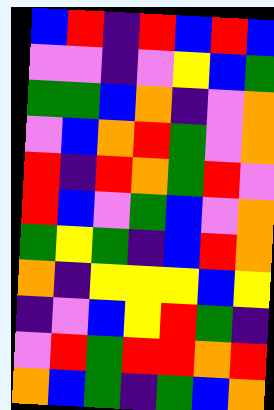[["blue", "red", "indigo", "red", "blue", "red", "blue"], ["violet", "violet", "indigo", "violet", "yellow", "blue", "green"], ["green", "green", "blue", "orange", "indigo", "violet", "orange"], ["violet", "blue", "orange", "red", "green", "violet", "orange"], ["red", "indigo", "red", "orange", "green", "red", "violet"], ["red", "blue", "violet", "green", "blue", "violet", "orange"], ["green", "yellow", "green", "indigo", "blue", "red", "orange"], ["orange", "indigo", "yellow", "yellow", "yellow", "blue", "yellow"], ["indigo", "violet", "blue", "yellow", "red", "green", "indigo"], ["violet", "red", "green", "red", "red", "orange", "red"], ["orange", "blue", "green", "indigo", "green", "blue", "orange"]]